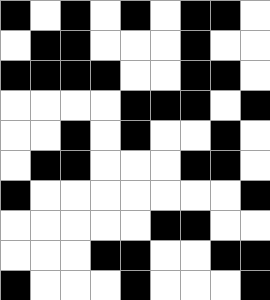[["black", "white", "black", "white", "black", "white", "black", "black", "white"], ["white", "black", "black", "white", "white", "white", "black", "white", "white"], ["black", "black", "black", "black", "white", "white", "black", "black", "white"], ["white", "white", "white", "white", "black", "black", "black", "white", "black"], ["white", "white", "black", "white", "black", "white", "white", "black", "white"], ["white", "black", "black", "white", "white", "white", "black", "black", "white"], ["black", "white", "white", "white", "white", "white", "white", "white", "black"], ["white", "white", "white", "white", "white", "black", "black", "white", "white"], ["white", "white", "white", "black", "black", "white", "white", "black", "black"], ["black", "white", "white", "white", "black", "white", "white", "white", "black"]]